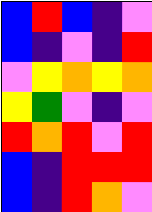[["blue", "red", "blue", "indigo", "violet"], ["blue", "indigo", "violet", "indigo", "red"], ["violet", "yellow", "orange", "yellow", "orange"], ["yellow", "green", "violet", "indigo", "violet"], ["red", "orange", "red", "violet", "red"], ["blue", "indigo", "red", "red", "red"], ["blue", "indigo", "red", "orange", "violet"]]